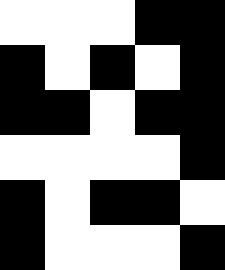[["white", "white", "white", "black", "black"], ["black", "white", "black", "white", "black"], ["black", "black", "white", "black", "black"], ["white", "white", "white", "white", "black"], ["black", "white", "black", "black", "white"], ["black", "white", "white", "white", "black"]]